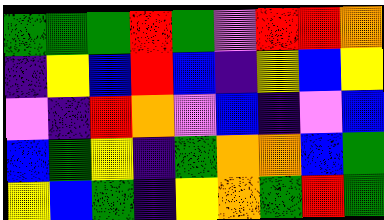[["green", "green", "green", "red", "green", "violet", "red", "red", "orange"], ["indigo", "yellow", "blue", "red", "blue", "indigo", "yellow", "blue", "yellow"], ["violet", "indigo", "red", "orange", "violet", "blue", "indigo", "violet", "blue"], ["blue", "green", "yellow", "indigo", "green", "orange", "orange", "blue", "green"], ["yellow", "blue", "green", "indigo", "yellow", "orange", "green", "red", "green"]]